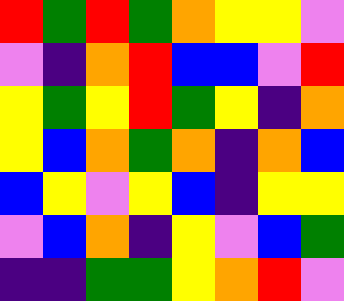[["red", "green", "red", "green", "orange", "yellow", "yellow", "violet"], ["violet", "indigo", "orange", "red", "blue", "blue", "violet", "red"], ["yellow", "green", "yellow", "red", "green", "yellow", "indigo", "orange"], ["yellow", "blue", "orange", "green", "orange", "indigo", "orange", "blue"], ["blue", "yellow", "violet", "yellow", "blue", "indigo", "yellow", "yellow"], ["violet", "blue", "orange", "indigo", "yellow", "violet", "blue", "green"], ["indigo", "indigo", "green", "green", "yellow", "orange", "red", "violet"]]